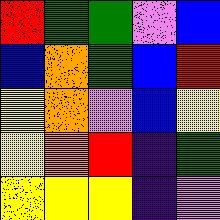[["red", "green", "green", "violet", "blue"], ["blue", "orange", "green", "blue", "red"], ["yellow", "orange", "violet", "blue", "yellow"], ["yellow", "orange", "red", "indigo", "green"], ["yellow", "yellow", "yellow", "indigo", "violet"]]